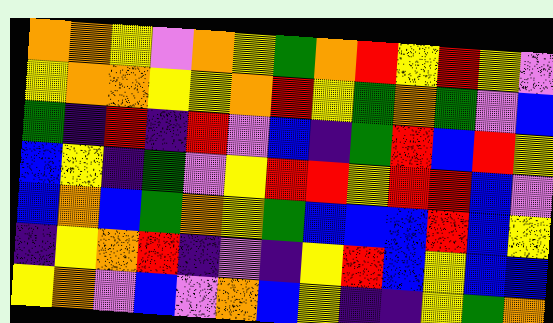[["orange", "orange", "yellow", "violet", "orange", "yellow", "green", "orange", "red", "yellow", "red", "yellow", "violet"], ["yellow", "orange", "orange", "yellow", "yellow", "orange", "red", "yellow", "green", "orange", "green", "violet", "blue"], ["green", "indigo", "red", "indigo", "red", "violet", "blue", "indigo", "green", "red", "blue", "red", "yellow"], ["blue", "yellow", "indigo", "green", "violet", "yellow", "red", "red", "yellow", "red", "red", "blue", "violet"], ["blue", "orange", "blue", "green", "orange", "yellow", "green", "blue", "blue", "blue", "red", "blue", "yellow"], ["indigo", "yellow", "orange", "red", "indigo", "violet", "indigo", "yellow", "red", "blue", "yellow", "blue", "blue"], ["yellow", "orange", "violet", "blue", "violet", "orange", "blue", "yellow", "indigo", "indigo", "yellow", "green", "orange"]]